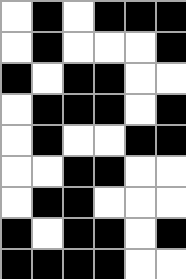[["white", "black", "white", "black", "black", "black"], ["white", "black", "white", "white", "white", "black"], ["black", "white", "black", "black", "white", "white"], ["white", "black", "black", "black", "white", "black"], ["white", "black", "white", "white", "black", "black"], ["white", "white", "black", "black", "white", "white"], ["white", "black", "black", "white", "white", "white"], ["black", "white", "black", "black", "white", "black"], ["black", "black", "black", "black", "white", "white"]]